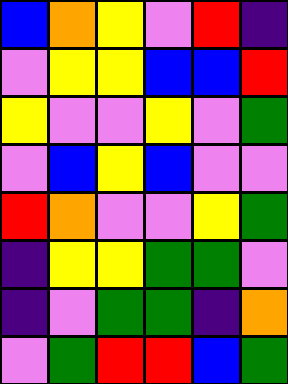[["blue", "orange", "yellow", "violet", "red", "indigo"], ["violet", "yellow", "yellow", "blue", "blue", "red"], ["yellow", "violet", "violet", "yellow", "violet", "green"], ["violet", "blue", "yellow", "blue", "violet", "violet"], ["red", "orange", "violet", "violet", "yellow", "green"], ["indigo", "yellow", "yellow", "green", "green", "violet"], ["indigo", "violet", "green", "green", "indigo", "orange"], ["violet", "green", "red", "red", "blue", "green"]]